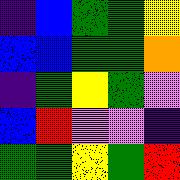[["indigo", "blue", "green", "green", "yellow"], ["blue", "blue", "green", "green", "orange"], ["indigo", "green", "yellow", "green", "violet"], ["blue", "red", "violet", "violet", "indigo"], ["green", "green", "yellow", "green", "red"]]